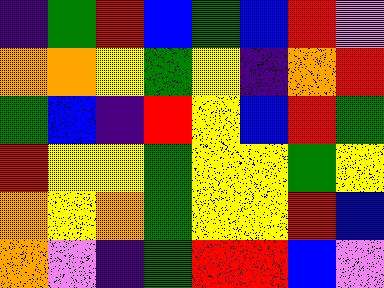[["indigo", "green", "red", "blue", "green", "blue", "red", "violet"], ["orange", "orange", "yellow", "green", "yellow", "indigo", "orange", "red"], ["green", "blue", "indigo", "red", "yellow", "blue", "red", "green"], ["red", "yellow", "yellow", "green", "yellow", "yellow", "green", "yellow"], ["orange", "yellow", "orange", "green", "yellow", "yellow", "red", "blue"], ["orange", "violet", "indigo", "green", "red", "red", "blue", "violet"]]